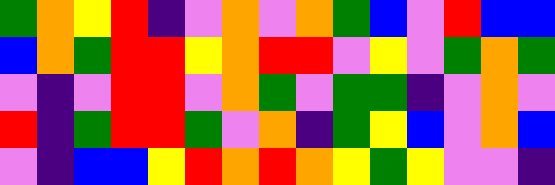[["green", "orange", "yellow", "red", "indigo", "violet", "orange", "violet", "orange", "green", "blue", "violet", "red", "blue", "blue"], ["blue", "orange", "green", "red", "red", "yellow", "orange", "red", "red", "violet", "yellow", "violet", "green", "orange", "green"], ["violet", "indigo", "violet", "red", "red", "violet", "orange", "green", "violet", "green", "green", "indigo", "violet", "orange", "violet"], ["red", "indigo", "green", "red", "red", "green", "violet", "orange", "indigo", "green", "yellow", "blue", "violet", "orange", "blue"], ["violet", "indigo", "blue", "blue", "yellow", "red", "orange", "red", "orange", "yellow", "green", "yellow", "violet", "violet", "indigo"]]